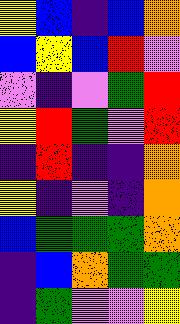[["yellow", "blue", "indigo", "blue", "orange"], ["blue", "yellow", "blue", "red", "violet"], ["violet", "indigo", "violet", "green", "red"], ["yellow", "red", "green", "violet", "red"], ["indigo", "red", "indigo", "indigo", "orange"], ["yellow", "indigo", "violet", "indigo", "orange"], ["blue", "green", "green", "green", "orange"], ["indigo", "blue", "orange", "green", "green"], ["indigo", "green", "violet", "violet", "yellow"]]